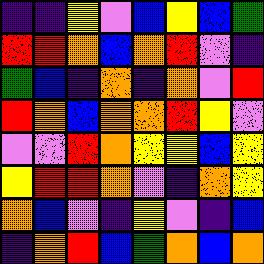[["indigo", "indigo", "yellow", "violet", "blue", "yellow", "blue", "green"], ["red", "red", "orange", "blue", "orange", "red", "violet", "indigo"], ["green", "blue", "indigo", "orange", "indigo", "orange", "violet", "red"], ["red", "orange", "blue", "orange", "orange", "red", "yellow", "violet"], ["violet", "violet", "red", "orange", "yellow", "yellow", "blue", "yellow"], ["yellow", "red", "red", "orange", "violet", "indigo", "orange", "yellow"], ["orange", "blue", "violet", "indigo", "yellow", "violet", "indigo", "blue"], ["indigo", "orange", "red", "blue", "green", "orange", "blue", "orange"]]